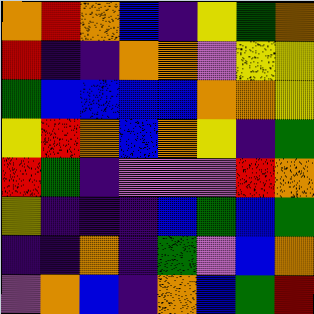[["orange", "red", "orange", "blue", "indigo", "yellow", "green", "orange"], ["red", "indigo", "indigo", "orange", "orange", "violet", "yellow", "yellow"], ["green", "blue", "blue", "blue", "blue", "orange", "orange", "yellow"], ["yellow", "red", "orange", "blue", "orange", "yellow", "indigo", "green"], ["red", "green", "indigo", "violet", "violet", "violet", "red", "orange"], ["yellow", "indigo", "indigo", "indigo", "blue", "green", "blue", "green"], ["indigo", "indigo", "orange", "indigo", "green", "violet", "blue", "orange"], ["violet", "orange", "blue", "indigo", "orange", "blue", "green", "red"]]